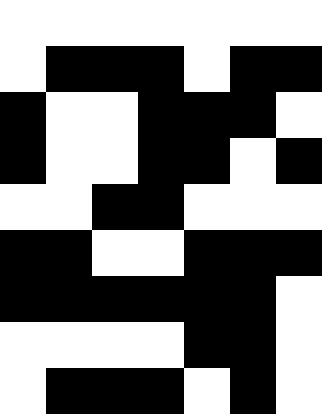[["white", "white", "white", "white", "white", "white", "white"], ["white", "black", "black", "black", "white", "black", "black"], ["black", "white", "white", "black", "black", "black", "white"], ["black", "white", "white", "black", "black", "white", "black"], ["white", "white", "black", "black", "white", "white", "white"], ["black", "black", "white", "white", "black", "black", "black"], ["black", "black", "black", "black", "black", "black", "white"], ["white", "white", "white", "white", "black", "black", "white"], ["white", "black", "black", "black", "white", "black", "white"]]